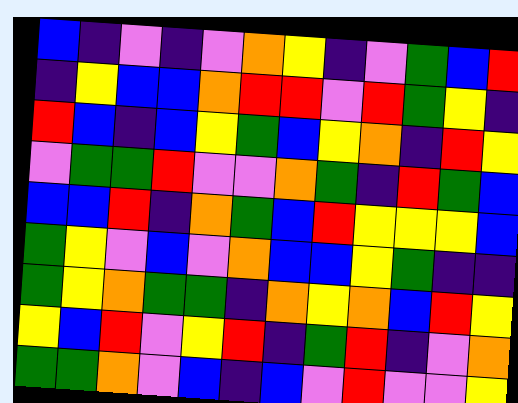[["blue", "indigo", "violet", "indigo", "violet", "orange", "yellow", "indigo", "violet", "green", "blue", "red"], ["indigo", "yellow", "blue", "blue", "orange", "red", "red", "violet", "red", "green", "yellow", "indigo"], ["red", "blue", "indigo", "blue", "yellow", "green", "blue", "yellow", "orange", "indigo", "red", "yellow"], ["violet", "green", "green", "red", "violet", "violet", "orange", "green", "indigo", "red", "green", "blue"], ["blue", "blue", "red", "indigo", "orange", "green", "blue", "red", "yellow", "yellow", "yellow", "blue"], ["green", "yellow", "violet", "blue", "violet", "orange", "blue", "blue", "yellow", "green", "indigo", "indigo"], ["green", "yellow", "orange", "green", "green", "indigo", "orange", "yellow", "orange", "blue", "red", "yellow"], ["yellow", "blue", "red", "violet", "yellow", "red", "indigo", "green", "red", "indigo", "violet", "orange"], ["green", "green", "orange", "violet", "blue", "indigo", "blue", "violet", "red", "violet", "violet", "yellow"]]